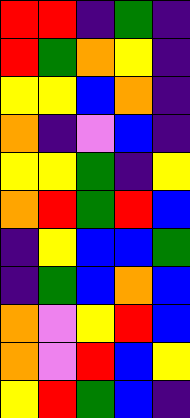[["red", "red", "indigo", "green", "indigo"], ["red", "green", "orange", "yellow", "indigo"], ["yellow", "yellow", "blue", "orange", "indigo"], ["orange", "indigo", "violet", "blue", "indigo"], ["yellow", "yellow", "green", "indigo", "yellow"], ["orange", "red", "green", "red", "blue"], ["indigo", "yellow", "blue", "blue", "green"], ["indigo", "green", "blue", "orange", "blue"], ["orange", "violet", "yellow", "red", "blue"], ["orange", "violet", "red", "blue", "yellow"], ["yellow", "red", "green", "blue", "indigo"]]